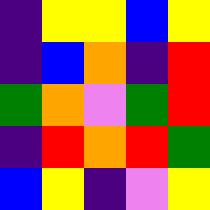[["indigo", "yellow", "yellow", "blue", "yellow"], ["indigo", "blue", "orange", "indigo", "red"], ["green", "orange", "violet", "green", "red"], ["indigo", "red", "orange", "red", "green"], ["blue", "yellow", "indigo", "violet", "yellow"]]